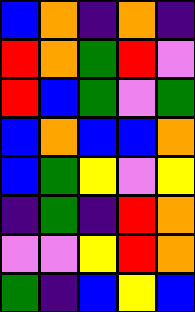[["blue", "orange", "indigo", "orange", "indigo"], ["red", "orange", "green", "red", "violet"], ["red", "blue", "green", "violet", "green"], ["blue", "orange", "blue", "blue", "orange"], ["blue", "green", "yellow", "violet", "yellow"], ["indigo", "green", "indigo", "red", "orange"], ["violet", "violet", "yellow", "red", "orange"], ["green", "indigo", "blue", "yellow", "blue"]]